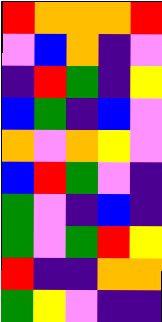[["red", "orange", "orange", "orange", "red"], ["violet", "blue", "orange", "indigo", "violet"], ["indigo", "red", "green", "indigo", "yellow"], ["blue", "green", "indigo", "blue", "violet"], ["orange", "violet", "orange", "yellow", "violet"], ["blue", "red", "green", "violet", "indigo"], ["green", "violet", "indigo", "blue", "indigo"], ["green", "violet", "green", "red", "yellow"], ["red", "indigo", "indigo", "orange", "orange"], ["green", "yellow", "violet", "indigo", "indigo"]]